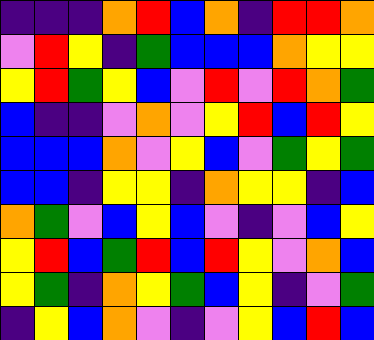[["indigo", "indigo", "indigo", "orange", "red", "blue", "orange", "indigo", "red", "red", "orange"], ["violet", "red", "yellow", "indigo", "green", "blue", "blue", "blue", "orange", "yellow", "yellow"], ["yellow", "red", "green", "yellow", "blue", "violet", "red", "violet", "red", "orange", "green"], ["blue", "indigo", "indigo", "violet", "orange", "violet", "yellow", "red", "blue", "red", "yellow"], ["blue", "blue", "blue", "orange", "violet", "yellow", "blue", "violet", "green", "yellow", "green"], ["blue", "blue", "indigo", "yellow", "yellow", "indigo", "orange", "yellow", "yellow", "indigo", "blue"], ["orange", "green", "violet", "blue", "yellow", "blue", "violet", "indigo", "violet", "blue", "yellow"], ["yellow", "red", "blue", "green", "red", "blue", "red", "yellow", "violet", "orange", "blue"], ["yellow", "green", "indigo", "orange", "yellow", "green", "blue", "yellow", "indigo", "violet", "green"], ["indigo", "yellow", "blue", "orange", "violet", "indigo", "violet", "yellow", "blue", "red", "blue"]]